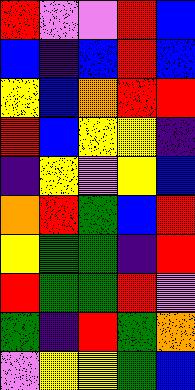[["red", "violet", "violet", "red", "blue"], ["blue", "indigo", "blue", "red", "blue"], ["yellow", "blue", "orange", "red", "red"], ["red", "blue", "yellow", "yellow", "indigo"], ["indigo", "yellow", "violet", "yellow", "blue"], ["orange", "red", "green", "blue", "red"], ["yellow", "green", "green", "indigo", "red"], ["red", "green", "green", "red", "violet"], ["green", "indigo", "red", "green", "orange"], ["violet", "yellow", "yellow", "green", "blue"]]